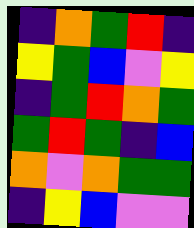[["indigo", "orange", "green", "red", "indigo"], ["yellow", "green", "blue", "violet", "yellow"], ["indigo", "green", "red", "orange", "green"], ["green", "red", "green", "indigo", "blue"], ["orange", "violet", "orange", "green", "green"], ["indigo", "yellow", "blue", "violet", "violet"]]